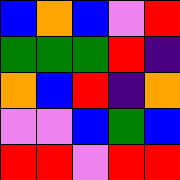[["blue", "orange", "blue", "violet", "red"], ["green", "green", "green", "red", "indigo"], ["orange", "blue", "red", "indigo", "orange"], ["violet", "violet", "blue", "green", "blue"], ["red", "red", "violet", "red", "red"]]